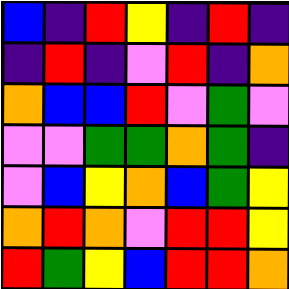[["blue", "indigo", "red", "yellow", "indigo", "red", "indigo"], ["indigo", "red", "indigo", "violet", "red", "indigo", "orange"], ["orange", "blue", "blue", "red", "violet", "green", "violet"], ["violet", "violet", "green", "green", "orange", "green", "indigo"], ["violet", "blue", "yellow", "orange", "blue", "green", "yellow"], ["orange", "red", "orange", "violet", "red", "red", "yellow"], ["red", "green", "yellow", "blue", "red", "red", "orange"]]